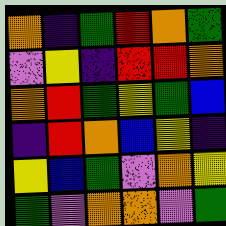[["orange", "indigo", "green", "red", "orange", "green"], ["violet", "yellow", "indigo", "red", "red", "orange"], ["orange", "red", "green", "yellow", "green", "blue"], ["indigo", "red", "orange", "blue", "yellow", "indigo"], ["yellow", "blue", "green", "violet", "orange", "yellow"], ["green", "violet", "orange", "orange", "violet", "green"]]